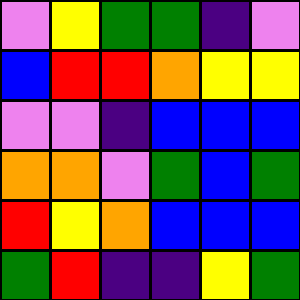[["violet", "yellow", "green", "green", "indigo", "violet"], ["blue", "red", "red", "orange", "yellow", "yellow"], ["violet", "violet", "indigo", "blue", "blue", "blue"], ["orange", "orange", "violet", "green", "blue", "green"], ["red", "yellow", "orange", "blue", "blue", "blue"], ["green", "red", "indigo", "indigo", "yellow", "green"]]